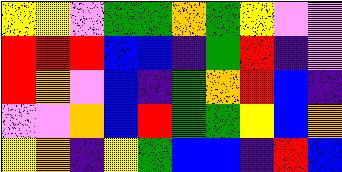[["yellow", "yellow", "violet", "green", "green", "orange", "green", "yellow", "violet", "violet"], ["red", "red", "red", "blue", "blue", "indigo", "green", "red", "indigo", "violet"], ["red", "orange", "violet", "blue", "indigo", "green", "orange", "red", "blue", "indigo"], ["violet", "violet", "orange", "blue", "red", "green", "green", "yellow", "blue", "orange"], ["yellow", "orange", "indigo", "yellow", "green", "blue", "blue", "indigo", "red", "blue"]]